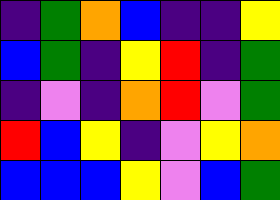[["indigo", "green", "orange", "blue", "indigo", "indigo", "yellow"], ["blue", "green", "indigo", "yellow", "red", "indigo", "green"], ["indigo", "violet", "indigo", "orange", "red", "violet", "green"], ["red", "blue", "yellow", "indigo", "violet", "yellow", "orange"], ["blue", "blue", "blue", "yellow", "violet", "blue", "green"]]